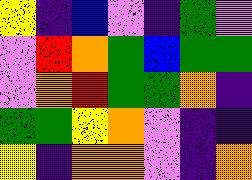[["yellow", "indigo", "blue", "violet", "indigo", "green", "violet"], ["violet", "red", "orange", "green", "blue", "green", "green"], ["violet", "orange", "red", "green", "green", "orange", "indigo"], ["green", "green", "yellow", "orange", "violet", "indigo", "indigo"], ["yellow", "indigo", "orange", "orange", "violet", "indigo", "orange"]]